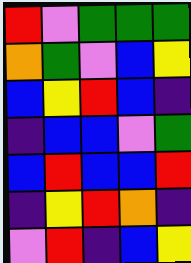[["red", "violet", "green", "green", "green"], ["orange", "green", "violet", "blue", "yellow"], ["blue", "yellow", "red", "blue", "indigo"], ["indigo", "blue", "blue", "violet", "green"], ["blue", "red", "blue", "blue", "red"], ["indigo", "yellow", "red", "orange", "indigo"], ["violet", "red", "indigo", "blue", "yellow"]]